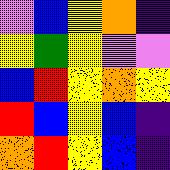[["violet", "blue", "yellow", "orange", "indigo"], ["yellow", "green", "yellow", "violet", "violet"], ["blue", "red", "yellow", "orange", "yellow"], ["red", "blue", "yellow", "blue", "indigo"], ["orange", "red", "yellow", "blue", "indigo"]]